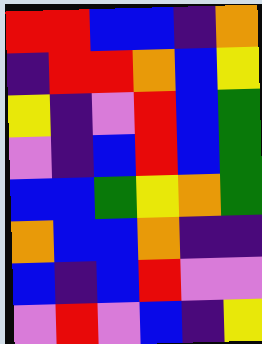[["red", "red", "blue", "blue", "indigo", "orange"], ["indigo", "red", "red", "orange", "blue", "yellow"], ["yellow", "indigo", "violet", "red", "blue", "green"], ["violet", "indigo", "blue", "red", "blue", "green"], ["blue", "blue", "green", "yellow", "orange", "green"], ["orange", "blue", "blue", "orange", "indigo", "indigo"], ["blue", "indigo", "blue", "red", "violet", "violet"], ["violet", "red", "violet", "blue", "indigo", "yellow"]]